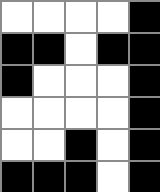[["white", "white", "white", "white", "black"], ["black", "black", "white", "black", "black"], ["black", "white", "white", "white", "black"], ["white", "white", "white", "white", "black"], ["white", "white", "black", "white", "black"], ["black", "black", "black", "white", "black"]]